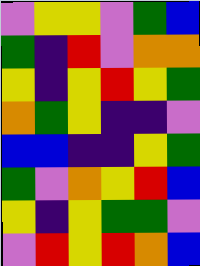[["violet", "yellow", "yellow", "violet", "green", "blue"], ["green", "indigo", "red", "violet", "orange", "orange"], ["yellow", "indigo", "yellow", "red", "yellow", "green"], ["orange", "green", "yellow", "indigo", "indigo", "violet"], ["blue", "blue", "indigo", "indigo", "yellow", "green"], ["green", "violet", "orange", "yellow", "red", "blue"], ["yellow", "indigo", "yellow", "green", "green", "violet"], ["violet", "red", "yellow", "red", "orange", "blue"]]